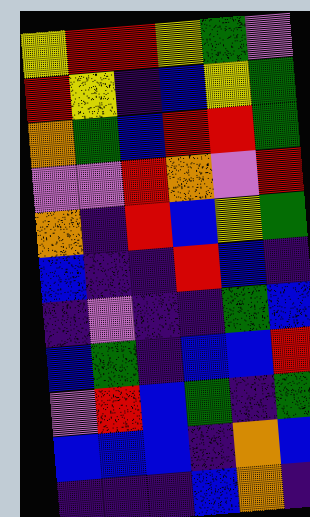[["yellow", "red", "red", "yellow", "green", "violet"], ["red", "yellow", "indigo", "blue", "yellow", "green"], ["orange", "green", "blue", "red", "red", "green"], ["violet", "violet", "red", "orange", "violet", "red"], ["orange", "indigo", "red", "blue", "yellow", "green"], ["blue", "indigo", "indigo", "red", "blue", "indigo"], ["indigo", "violet", "indigo", "indigo", "green", "blue"], ["blue", "green", "indigo", "blue", "blue", "red"], ["violet", "red", "blue", "green", "indigo", "green"], ["blue", "blue", "blue", "indigo", "orange", "blue"], ["indigo", "indigo", "indigo", "blue", "orange", "indigo"]]